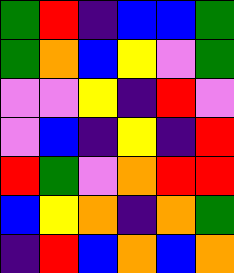[["green", "red", "indigo", "blue", "blue", "green"], ["green", "orange", "blue", "yellow", "violet", "green"], ["violet", "violet", "yellow", "indigo", "red", "violet"], ["violet", "blue", "indigo", "yellow", "indigo", "red"], ["red", "green", "violet", "orange", "red", "red"], ["blue", "yellow", "orange", "indigo", "orange", "green"], ["indigo", "red", "blue", "orange", "blue", "orange"]]